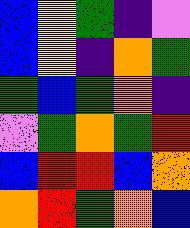[["blue", "yellow", "green", "indigo", "violet"], ["blue", "yellow", "indigo", "orange", "green"], ["green", "blue", "green", "orange", "indigo"], ["violet", "green", "orange", "green", "red"], ["blue", "red", "red", "blue", "orange"], ["orange", "red", "green", "orange", "blue"]]